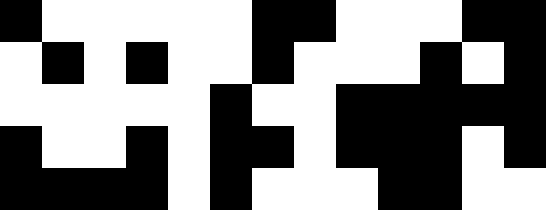[["black", "white", "white", "white", "white", "white", "black", "black", "white", "white", "white", "black", "black"], ["white", "black", "white", "black", "white", "white", "black", "white", "white", "white", "black", "white", "black"], ["white", "white", "white", "white", "white", "black", "white", "white", "black", "black", "black", "black", "black"], ["black", "white", "white", "black", "white", "black", "black", "white", "black", "black", "black", "white", "black"], ["black", "black", "black", "black", "white", "black", "white", "white", "white", "black", "black", "white", "white"]]